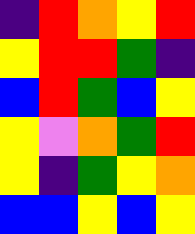[["indigo", "red", "orange", "yellow", "red"], ["yellow", "red", "red", "green", "indigo"], ["blue", "red", "green", "blue", "yellow"], ["yellow", "violet", "orange", "green", "red"], ["yellow", "indigo", "green", "yellow", "orange"], ["blue", "blue", "yellow", "blue", "yellow"]]